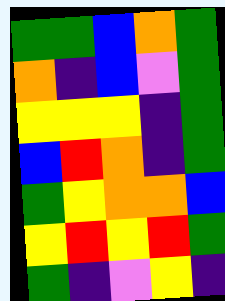[["green", "green", "blue", "orange", "green"], ["orange", "indigo", "blue", "violet", "green"], ["yellow", "yellow", "yellow", "indigo", "green"], ["blue", "red", "orange", "indigo", "green"], ["green", "yellow", "orange", "orange", "blue"], ["yellow", "red", "yellow", "red", "green"], ["green", "indigo", "violet", "yellow", "indigo"]]